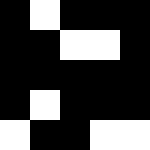[["black", "white", "black", "black", "black"], ["black", "black", "white", "white", "black"], ["black", "black", "black", "black", "black"], ["black", "white", "black", "black", "black"], ["white", "black", "black", "white", "white"]]